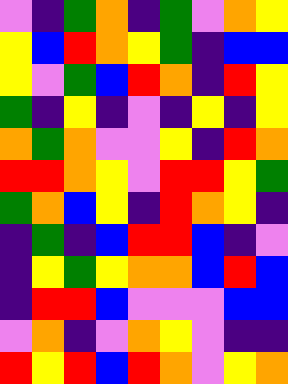[["violet", "indigo", "green", "orange", "indigo", "green", "violet", "orange", "yellow"], ["yellow", "blue", "red", "orange", "yellow", "green", "indigo", "blue", "blue"], ["yellow", "violet", "green", "blue", "red", "orange", "indigo", "red", "yellow"], ["green", "indigo", "yellow", "indigo", "violet", "indigo", "yellow", "indigo", "yellow"], ["orange", "green", "orange", "violet", "violet", "yellow", "indigo", "red", "orange"], ["red", "red", "orange", "yellow", "violet", "red", "red", "yellow", "green"], ["green", "orange", "blue", "yellow", "indigo", "red", "orange", "yellow", "indigo"], ["indigo", "green", "indigo", "blue", "red", "red", "blue", "indigo", "violet"], ["indigo", "yellow", "green", "yellow", "orange", "orange", "blue", "red", "blue"], ["indigo", "red", "red", "blue", "violet", "violet", "violet", "blue", "blue"], ["violet", "orange", "indigo", "violet", "orange", "yellow", "violet", "indigo", "indigo"], ["red", "yellow", "red", "blue", "red", "orange", "violet", "yellow", "orange"]]